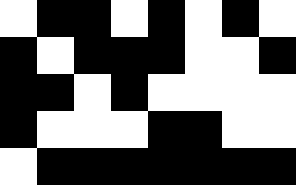[["white", "black", "black", "white", "black", "white", "black", "white"], ["black", "white", "black", "black", "black", "white", "white", "black"], ["black", "black", "white", "black", "white", "white", "white", "white"], ["black", "white", "white", "white", "black", "black", "white", "white"], ["white", "black", "black", "black", "black", "black", "black", "black"]]